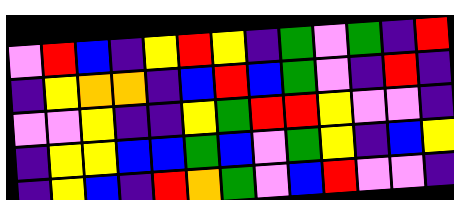[["violet", "red", "blue", "indigo", "yellow", "red", "yellow", "indigo", "green", "violet", "green", "indigo", "red"], ["indigo", "yellow", "orange", "orange", "indigo", "blue", "red", "blue", "green", "violet", "indigo", "red", "indigo"], ["violet", "violet", "yellow", "indigo", "indigo", "yellow", "green", "red", "red", "yellow", "violet", "violet", "indigo"], ["indigo", "yellow", "yellow", "blue", "blue", "green", "blue", "violet", "green", "yellow", "indigo", "blue", "yellow"], ["indigo", "yellow", "blue", "indigo", "red", "orange", "green", "violet", "blue", "red", "violet", "violet", "indigo"]]